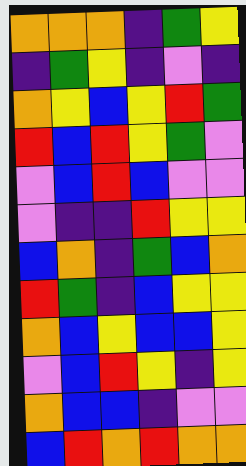[["orange", "orange", "orange", "indigo", "green", "yellow"], ["indigo", "green", "yellow", "indigo", "violet", "indigo"], ["orange", "yellow", "blue", "yellow", "red", "green"], ["red", "blue", "red", "yellow", "green", "violet"], ["violet", "blue", "red", "blue", "violet", "violet"], ["violet", "indigo", "indigo", "red", "yellow", "yellow"], ["blue", "orange", "indigo", "green", "blue", "orange"], ["red", "green", "indigo", "blue", "yellow", "yellow"], ["orange", "blue", "yellow", "blue", "blue", "yellow"], ["violet", "blue", "red", "yellow", "indigo", "yellow"], ["orange", "blue", "blue", "indigo", "violet", "violet"], ["blue", "red", "orange", "red", "orange", "orange"]]